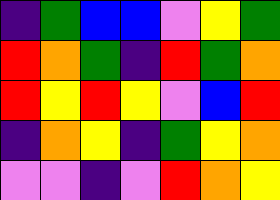[["indigo", "green", "blue", "blue", "violet", "yellow", "green"], ["red", "orange", "green", "indigo", "red", "green", "orange"], ["red", "yellow", "red", "yellow", "violet", "blue", "red"], ["indigo", "orange", "yellow", "indigo", "green", "yellow", "orange"], ["violet", "violet", "indigo", "violet", "red", "orange", "yellow"]]